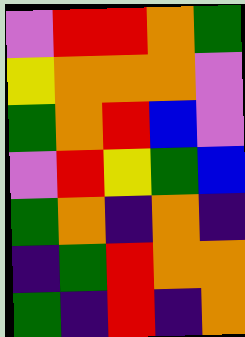[["violet", "red", "red", "orange", "green"], ["yellow", "orange", "orange", "orange", "violet"], ["green", "orange", "red", "blue", "violet"], ["violet", "red", "yellow", "green", "blue"], ["green", "orange", "indigo", "orange", "indigo"], ["indigo", "green", "red", "orange", "orange"], ["green", "indigo", "red", "indigo", "orange"]]